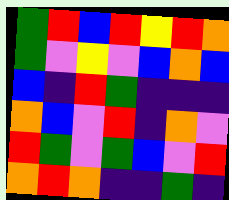[["green", "red", "blue", "red", "yellow", "red", "orange"], ["green", "violet", "yellow", "violet", "blue", "orange", "blue"], ["blue", "indigo", "red", "green", "indigo", "indigo", "indigo"], ["orange", "blue", "violet", "red", "indigo", "orange", "violet"], ["red", "green", "violet", "green", "blue", "violet", "red"], ["orange", "red", "orange", "indigo", "indigo", "green", "indigo"]]